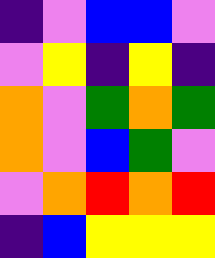[["indigo", "violet", "blue", "blue", "violet"], ["violet", "yellow", "indigo", "yellow", "indigo"], ["orange", "violet", "green", "orange", "green"], ["orange", "violet", "blue", "green", "violet"], ["violet", "orange", "red", "orange", "red"], ["indigo", "blue", "yellow", "yellow", "yellow"]]